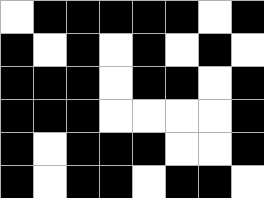[["white", "black", "black", "black", "black", "black", "white", "black"], ["black", "white", "black", "white", "black", "white", "black", "white"], ["black", "black", "black", "white", "black", "black", "white", "black"], ["black", "black", "black", "white", "white", "white", "white", "black"], ["black", "white", "black", "black", "black", "white", "white", "black"], ["black", "white", "black", "black", "white", "black", "black", "white"]]